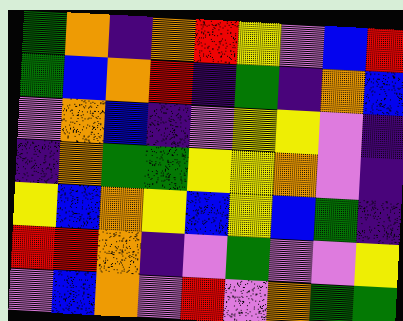[["green", "orange", "indigo", "orange", "red", "yellow", "violet", "blue", "red"], ["green", "blue", "orange", "red", "indigo", "green", "indigo", "orange", "blue"], ["violet", "orange", "blue", "indigo", "violet", "yellow", "yellow", "violet", "indigo"], ["indigo", "orange", "green", "green", "yellow", "yellow", "orange", "violet", "indigo"], ["yellow", "blue", "orange", "yellow", "blue", "yellow", "blue", "green", "indigo"], ["red", "red", "orange", "indigo", "violet", "green", "violet", "violet", "yellow"], ["violet", "blue", "orange", "violet", "red", "violet", "orange", "green", "green"]]